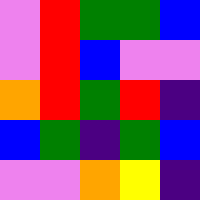[["violet", "red", "green", "green", "blue"], ["violet", "red", "blue", "violet", "violet"], ["orange", "red", "green", "red", "indigo"], ["blue", "green", "indigo", "green", "blue"], ["violet", "violet", "orange", "yellow", "indigo"]]